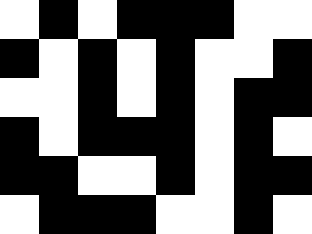[["white", "black", "white", "black", "black", "black", "white", "white"], ["black", "white", "black", "white", "black", "white", "white", "black"], ["white", "white", "black", "white", "black", "white", "black", "black"], ["black", "white", "black", "black", "black", "white", "black", "white"], ["black", "black", "white", "white", "black", "white", "black", "black"], ["white", "black", "black", "black", "white", "white", "black", "white"]]